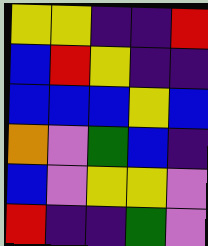[["yellow", "yellow", "indigo", "indigo", "red"], ["blue", "red", "yellow", "indigo", "indigo"], ["blue", "blue", "blue", "yellow", "blue"], ["orange", "violet", "green", "blue", "indigo"], ["blue", "violet", "yellow", "yellow", "violet"], ["red", "indigo", "indigo", "green", "violet"]]